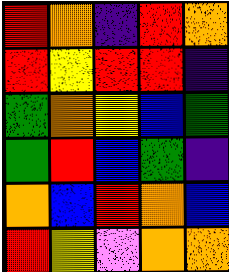[["red", "orange", "indigo", "red", "orange"], ["red", "yellow", "red", "red", "indigo"], ["green", "orange", "yellow", "blue", "green"], ["green", "red", "blue", "green", "indigo"], ["orange", "blue", "red", "orange", "blue"], ["red", "yellow", "violet", "orange", "orange"]]